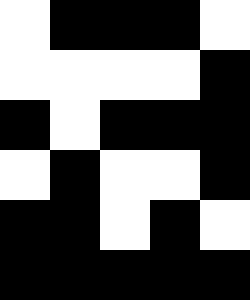[["white", "black", "black", "black", "white"], ["white", "white", "white", "white", "black"], ["black", "white", "black", "black", "black"], ["white", "black", "white", "white", "black"], ["black", "black", "white", "black", "white"], ["black", "black", "black", "black", "black"]]